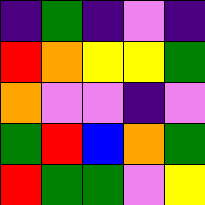[["indigo", "green", "indigo", "violet", "indigo"], ["red", "orange", "yellow", "yellow", "green"], ["orange", "violet", "violet", "indigo", "violet"], ["green", "red", "blue", "orange", "green"], ["red", "green", "green", "violet", "yellow"]]